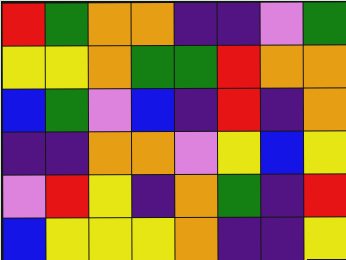[["red", "green", "orange", "orange", "indigo", "indigo", "violet", "green"], ["yellow", "yellow", "orange", "green", "green", "red", "orange", "orange"], ["blue", "green", "violet", "blue", "indigo", "red", "indigo", "orange"], ["indigo", "indigo", "orange", "orange", "violet", "yellow", "blue", "yellow"], ["violet", "red", "yellow", "indigo", "orange", "green", "indigo", "red"], ["blue", "yellow", "yellow", "yellow", "orange", "indigo", "indigo", "yellow"]]